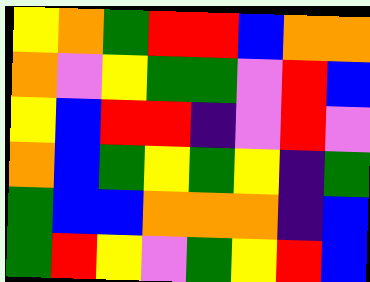[["yellow", "orange", "green", "red", "red", "blue", "orange", "orange"], ["orange", "violet", "yellow", "green", "green", "violet", "red", "blue"], ["yellow", "blue", "red", "red", "indigo", "violet", "red", "violet"], ["orange", "blue", "green", "yellow", "green", "yellow", "indigo", "green"], ["green", "blue", "blue", "orange", "orange", "orange", "indigo", "blue"], ["green", "red", "yellow", "violet", "green", "yellow", "red", "blue"]]